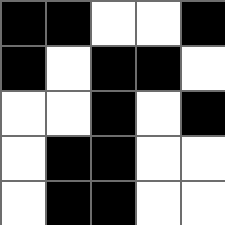[["black", "black", "white", "white", "black"], ["black", "white", "black", "black", "white"], ["white", "white", "black", "white", "black"], ["white", "black", "black", "white", "white"], ["white", "black", "black", "white", "white"]]